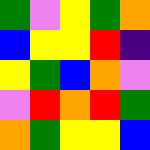[["green", "violet", "yellow", "green", "orange"], ["blue", "yellow", "yellow", "red", "indigo"], ["yellow", "green", "blue", "orange", "violet"], ["violet", "red", "orange", "red", "green"], ["orange", "green", "yellow", "yellow", "blue"]]